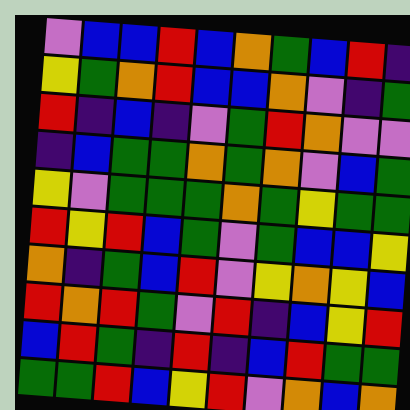[["violet", "blue", "blue", "red", "blue", "orange", "green", "blue", "red", "indigo"], ["yellow", "green", "orange", "red", "blue", "blue", "orange", "violet", "indigo", "green"], ["red", "indigo", "blue", "indigo", "violet", "green", "red", "orange", "violet", "violet"], ["indigo", "blue", "green", "green", "orange", "green", "orange", "violet", "blue", "green"], ["yellow", "violet", "green", "green", "green", "orange", "green", "yellow", "green", "green"], ["red", "yellow", "red", "blue", "green", "violet", "green", "blue", "blue", "yellow"], ["orange", "indigo", "green", "blue", "red", "violet", "yellow", "orange", "yellow", "blue"], ["red", "orange", "red", "green", "violet", "red", "indigo", "blue", "yellow", "red"], ["blue", "red", "green", "indigo", "red", "indigo", "blue", "red", "green", "green"], ["green", "green", "red", "blue", "yellow", "red", "violet", "orange", "blue", "orange"]]